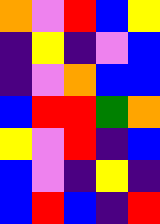[["orange", "violet", "red", "blue", "yellow"], ["indigo", "yellow", "indigo", "violet", "blue"], ["indigo", "violet", "orange", "blue", "blue"], ["blue", "red", "red", "green", "orange"], ["yellow", "violet", "red", "indigo", "blue"], ["blue", "violet", "indigo", "yellow", "indigo"], ["blue", "red", "blue", "indigo", "red"]]